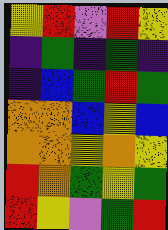[["yellow", "red", "violet", "red", "yellow"], ["indigo", "green", "indigo", "green", "indigo"], ["indigo", "blue", "green", "red", "green"], ["orange", "orange", "blue", "yellow", "blue"], ["orange", "orange", "yellow", "orange", "yellow"], ["red", "orange", "green", "yellow", "green"], ["red", "yellow", "violet", "green", "red"]]